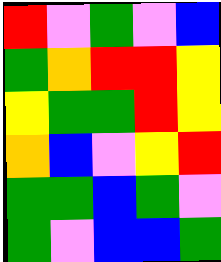[["red", "violet", "green", "violet", "blue"], ["green", "orange", "red", "red", "yellow"], ["yellow", "green", "green", "red", "yellow"], ["orange", "blue", "violet", "yellow", "red"], ["green", "green", "blue", "green", "violet"], ["green", "violet", "blue", "blue", "green"]]